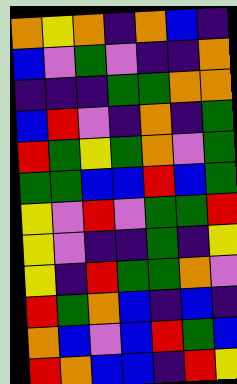[["orange", "yellow", "orange", "indigo", "orange", "blue", "indigo"], ["blue", "violet", "green", "violet", "indigo", "indigo", "orange"], ["indigo", "indigo", "indigo", "green", "green", "orange", "orange"], ["blue", "red", "violet", "indigo", "orange", "indigo", "green"], ["red", "green", "yellow", "green", "orange", "violet", "green"], ["green", "green", "blue", "blue", "red", "blue", "green"], ["yellow", "violet", "red", "violet", "green", "green", "red"], ["yellow", "violet", "indigo", "indigo", "green", "indigo", "yellow"], ["yellow", "indigo", "red", "green", "green", "orange", "violet"], ["red", "green", "orange", "blue", "indigo", "blue", "indigo"], ["orange", "blue", "violet", "blue", "red", "green", "blue"], ["red", "orange", "blue", "blue", "indigo", "red", "yellow"]]